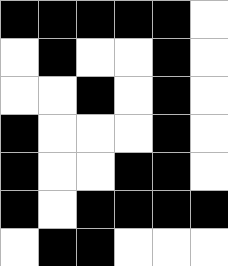[["black", "black", "black", "black", "black", "white"], ["white", "black", "white", "white", "black", "white"], ["white", "white", "black", "white", "black", "white"], ["black", "white", "white", "white", "black", "white"], ["black", "white", "white", "black", "black", "white"], ["black", "white", "black", "black", "black", "black"], ["white", "black", "black", "white", "white", "white"]]